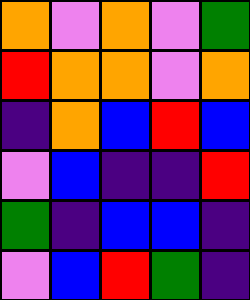[["orange", "violet", "orange", "violet", "green"], ["red", "orange", "orange", "violet", "orange"], ["indigo", "orange", "blue", "red", "blue"], ["violet", "blue", "indigo", "indigo", "red"], ["green", "indigo", "blue", "blue", "indigo"], ["violet", "blue", "red", "green", "indigo"]]